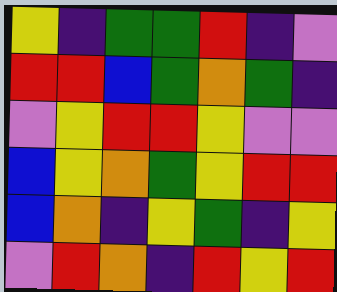[["yellow", "indigo", "green", "green", "red", "indigo", "violet"], ["red", "red", "blue", "green", "orange", "green", "indigo"], ["violet", "yellow", "red", "red", "yellow", "violet", "violet"], ["blue", "yellow", "orange", "green", "yellow", "red", "red"], ["blue", "orange", "indigo", "yellow", "green", "indigo", "yellow"], ["violet", "red", "orange", "indigo", "red", "yellow", "red"]]